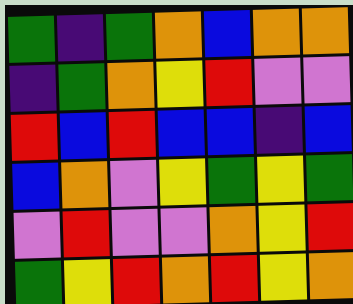[["green", "indigo", "green", "orange", "blue", "orange", "orange"], ["indigo", "green", "orange", "yellow", "red", "violet", "violet"], ["red", "blue", "red", "blue", "blue", "indigo", "blue"], ["blue", "orange", "violet", "yellow", "green", "yellow", "green"], ["violet", "red", "violet", "violet", "orange", "yellow", "red"], ["green", "yellow", "red", "orange", "red", "yellow", "orange"]]